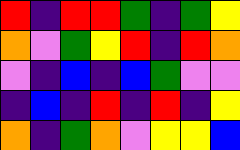[["red", "indigo", "red", "red", "green", "indigo", "green", "yellow"], ["orange", "violet", "green", "yellow", "red", "indigo", "red", "orange"], ["violet", "indigo", "blue", "indigo", "blue", "green", "violet", "violet"], ["indigo", "blue", "indigo", "red", "indigo", "red", "indigo", "yellow"], ["orange", "indigo", "green", "orange", "violet", "yellow", "yellow", "blue"]]